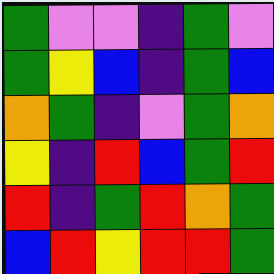[["green", "violet", "violet", "indigo", "green", "violet"], ["green", "yellow", "blue", "indigo", "green", "blue"], ["orange", "green", "indigo", "violet", "green", "orange"], ["yellow", "indigo", "red", "blue", "green", "red"], ["red", "indigo", "green", "red", "orange", "green"], ["blue", "red", "yellow", "red", "red", "green"]]